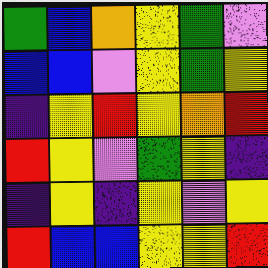[["green", "blue", "orange", "yellow", "green", "violet"], ["blue", "blue", "violet", "yellow", "green", "yellow"], ["indigo", "yellow", "red", "yellow", "orange", "red"], ["red", "yellow", "violet", "green", "yellow", "indigo"], ["indigo", "yellow", "indigo", "yellow", "violet", "yellow"], ["red", "blue", "blue", "yellow", "yellow", "red"]]